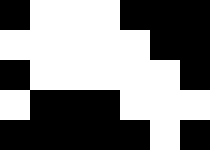[["black", "white", "white", "white", "black", "black", "black"], ["white", "white", "white", "white", "white", "black", "black"], ["black", "white", "white", "white", "white", "white", "black"], ["white", "black", "black", "black", "white", "white", "white"], ["black", "black", "black", "black", "black", "white", "black"]]